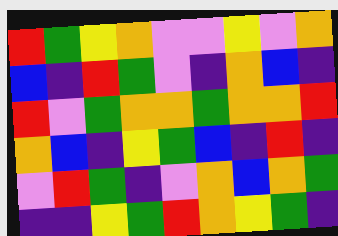[["red", "green", "yellow", "orange", "violet", "violet", "yellow", "violet", "orange"], ["blue", "indigo", "red", "green", "violet", "indigo", "orange", "blue", "indigo"], ["red", "violet", "green", "orange", "orange", "green", "orange", "orange", "red"], ["orange", "blue", "indigo", "yellow", "green", "blue", "indigo", "red", "indigo"], ["violet", "red", "green", "indigo", "violet", "orange", "blue", "orange", "green"], ["indigo", "indigo", "yellow", "green", "red", "orange", "yellow", "green", "indigo"]]